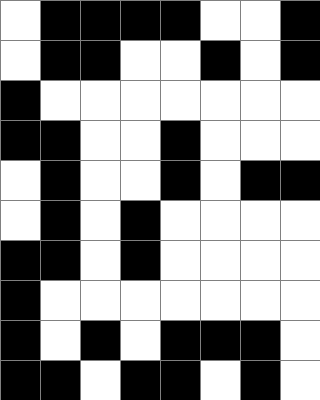[["white", "black", "black", "black", "black", "white", "white", "black"], ["white", "black", "black", "white", "white", "black", "white", "black"], ["black", "white", "white", "white", "white", "white", "white", "white"], ["black", "black", "white", "white", "black", "white", "white", "white"], ["white", "black", "white", "white", "black", "white", "black", "black"], ["white", "black", "white", "black", "white", "white", "white", "white"], ["black", "black", "white", "black", "white", "white", "white", "white"], ["black", "white", "white", "white", "white", "white", "white", "white"], ["black", "white", "black", "white", "black", "black", "black", "white"], ["black", "black", "white", "black", "black", "white", "black", "white"]]